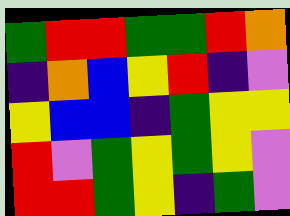[["green", "red", "red", "green", "green", "red", "orange"], ["indigo", "orange", "blue", "yellow", "red", "indigo", "violet"], ["yellow", "blue", "blue", "indigo", "green", "yellow", "yellow"], ["red", "violet", "green", "yellow", "green", "yellow", "violet"], ["red", "red", "green", "yellow", "indigo", "green", "violet"]]